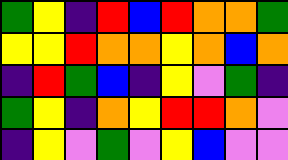[["green", "yellow", "indigo", "red", "blue", "red", "orange", "orange", "green"], ["yellow", "yellow", "red", "orange", "orange", "yellow", "orange", "blue", "orange"], ["indigo", "red", "green", "blue", "indigo", "yellow", "violet", "green", "indigo"], ["green", "yellow", "indigo", "orange", "yellow", "red", "red", "orange", "violet"], ["indigo", "yellow", "violet", "green", "violet", "yellow", "blue", "violet", "violet"]]